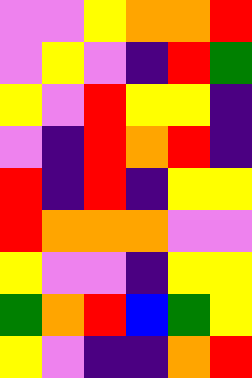[["violet", "violet", "yellow", "orange", "orange", "red"], ["violet", "yellow", "violet", "indigo", "red", "green"], ["yellow", "violet", "red", "yellow", "yellow", "indigo"], ["violet", "indigo", "red", "orange", "red", "indigo"], ["red", "indigo", "red", "indigo", "yellow", "yellow"], ["red", "orange", "orange", "orange", "violet", "violet"], ["yellow", "violet", "violet", "indigo", "yellow", "yellow"], ["green", "orange", "red", "blue", "green", "yellow"], ["yellow", "violet", "indigo", "indigo", "orange", "red"]]